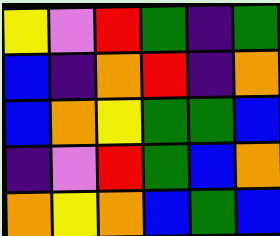[["yellow", "violet", "red", "green", "indigo", "green"], ["blue", "indigo", "orange", "red", "indigo", "orange"], ["blue", "orange", "yellow", "green", "green", "blue"], ["indigo", "violet", "red", "green", "blue", "orange"], ["orange", "yellow", "orange", "blue", "green", "blue"]]